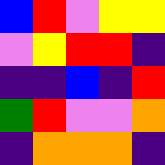[["blue", "red", "violet", "yellow", "yellow"], ["violet", "yellow", "red", "red", "indigo"], ["indigo", "indigo", "blue", "indigo", "red"], ["green", "red", "violet", "violet", "orange"], ["indigo", "orange", "orange", "orange", "indigo"]]